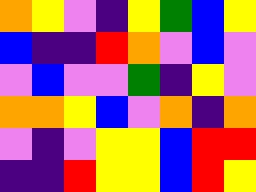[["orange", "yellow", "violet", "indigo", "yellow", "green", "blue", "yellow"], ["blue", "indigo", "indigo", "red", "orange", "violet", "blue", "violet"], ["violet", "blue", "violet", "violet", "green", "indigo", "yellow", "violet"], ["orange", "orange", "yellow", "blue", "violet", "orange", "indigo", "orange"], ["violet", "indigo", "violet", "yellow", "yellow", "blue", "red", "red"], ["indigo", "indigo", "red", "yellow", "yellow", "blue", "red", "yellow"]]